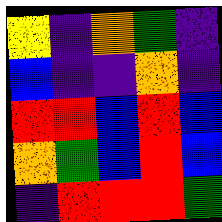[["yellow", "indigo", "orange", "green", "indigo"], ["blue", "indigo", "indigo", "orange", "indigo"], ["red", "red", "blue", "red", "blue"], ["orange", "green", "blue", "red", "blue"], ["indigo", "red", "red", "red", "green"]]